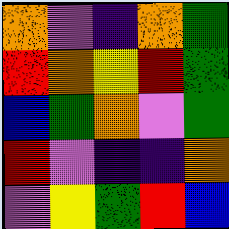[["orange", "violet", "indigo", "orange", "green"], ["red", "orange", "yellow", "red", "green"], ["blue", "green", "orange", "violet", "green"], ["red", "violet", "indigo", "indigo", "orange"], ["violet", "yellow", "green", "red", "blue"]]